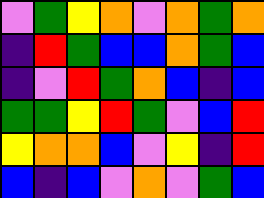[["violet", "green", "yellow", "orange", "violet", "orange", "green", "orange"], ["indigo", "red", "green", "blue", "blue", "orange", "green", "blue"], ["indigo", "violet", "red", "green", "orange", "blue", "indigo", "blue"], ["green", "green", "yellow", "red", "green", "violet", "blue", "red"], ["yellow", "orange", "orange", "blue", "violet", "yellow", "indigo", "red"], ["blue", "indigo", "blue", "violet", "orange", "violet", "green", "blue"]]